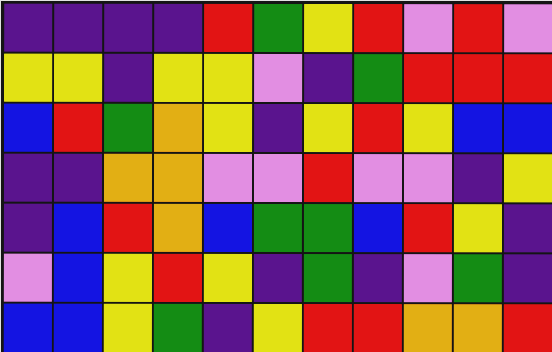[["indigo", "indigo", "indigo", "indigo", "red", "green", "yellow", "red", "violet", "red", "violet"], ["yellow", "yellow", "indigo", "yellow", "yellow", "violet", "indigo", "green", "red", "red", "red"], ["blue", "red", "green", "orange", "yellow", "indigo", "yellow", "red", "yellow", "blue", "blue"], ["indigo", "indigo", "orange", "orange", "violet", "violet", "red", "violet", "violet", "indigo", "yellow"], ["indigo", "blue", "red", "orange", "blue", "green", "green", "blue", "red", "yellow", "indigo"], ["violet", "blue", "yellow", "red", "yellow", "indigo", "green", "indigo", "violet", "green", "indigo"], ["blue", "blue", "yellow", "green", "indigo", "yellow", "red", "red", "orange", "orange", "red"]]